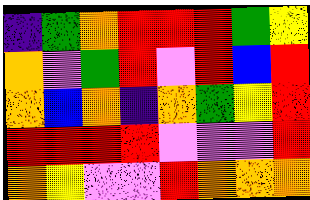[["indigo", "green", "orange", "red", "red", "red", "green", "yellow"], ["orange", "violet", "green", "red", "violet", "red", "blue", "red"], ["orange", "blue", "orange", "indigo", "orange", "green", "yellow", "red"], ["red", "red", "red", "red", "violet", "violet", "violet", "red"], ["orange", "yellow", "violet", "violet", "red", "orange", "orange", "orange"]]